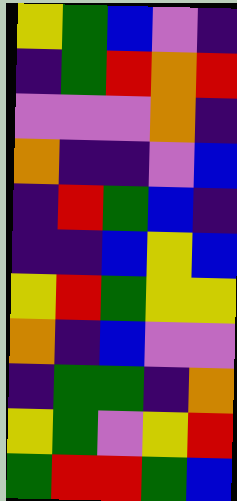[["yellow", "green", "blue", "violet", "indigo"], ["indigo", "green", "red", "orange", "red"], ["violet", "violet", "violet", "orange", "indigo"], ["orange", "indigo", "indigo", "violet", "blue"], ["indigo", "red", "green", "blue", "indigo"], ["indigo", "indigo", "blue", "yellow", "blue"], ["yellow", "red", "green", "yellow", "yellow"], ["orange", "indigo", "blue", "violet", "violet"], ["indigo", "green", "green", "indigo", "orange"], ["yellow", "green", "violet", "yellow", "red"], ["green", "red", "red", "green", "blue"]]